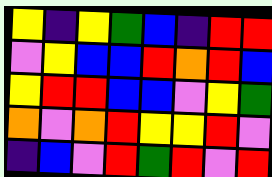[["yellow", "indigo", "yellow", "green", "blue", "indigo", "red", "red"], ["violet", "yellow", "blue", "blue", "red", "orange", "red", "blue"], ["yellow", "red", "red", "blue", "blue", "violet", "yellow", "green"], ["orange", "violet", "orange", "red", "yellow", "yellow", "red", "violet"], ["indigo", "blue", "violet", "red", "green", "red", "violet", "red"]]